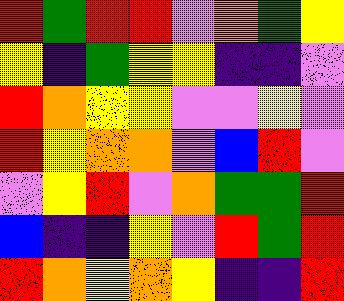[["red", "green", "red", "red", "violet", "orange", "green", "yellow"], ["yellow", "indigo", "green", "yellow", "yellow", "indigo", "indigo", "violet"], ["red", "orange", "yellow", "yellow", "violet", "violet", "yellow", "violet"], ["red", "yellow", "orange", "orange", "violet", "blue", "red", "violet"], ["violet", "yellow", "red", "violet", "orange", "green", "green", "red"], ["blue", "indigo", "indigo", "yellow", "violet", "red", "green", "red"], ["red", "orange", "yellow", "orange", "yellow", "indigo", "indigo", "red"]]